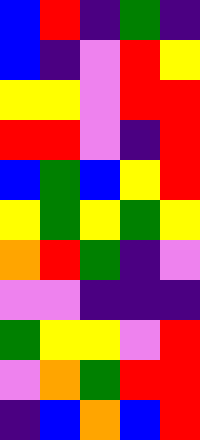[["blue", "red", "indigo", "green", "indigo"], ["blue", "indigo", "violet", "red", "yellow"], ["yellow", "yellow", "violet", "red", "red"], ["red", "red", "violet", "indigo", "red"], ["blue", "green", "blue", "yellow", "red"], ["yellow", "green", "yellow", "green", "yellow"], ["orange", "red", "green", "indigo", "violet"], ["violet", "violet", "indigo", "indigo", "indigo"], ["green", "yellow", "yellow", "violet", "red"], ["violet", "orange", "green", "red", "red"], ["indigo", "blue", "orange", "blue", "red"]]